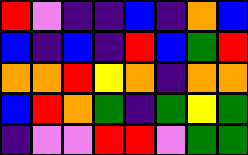[["red", "violet", "indigo", "indigo", "blue", "indigo", "orange", "blue"], ["blue", "indigo", "blue", "indigo", "red", "blue", "green", "red"], ["orange", "orange", "red", "yellow", "orange", "indigo", "orange", "orange"], ["blue", "red", "orange", "green", "indigo", "green", "yellow", "green"], ["indigo", "violet", "violet", "red", "red", "violet", "green", "green"]]